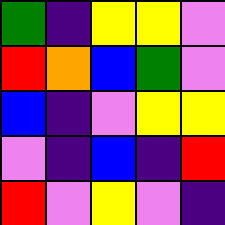[["green", "indigo", "yellow", "yellow", "violet"], ["red", "orange", "blue", "green", "violet"], ["blue", "indigo", "violet", "yellow", "yellow"], ["violet", "indigo", "blue", "indigo", "red"], ["red", "violet", "yellow", "violet", "indigo"]]